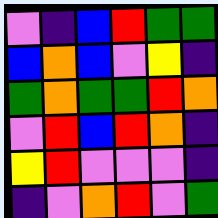[["violet", "indigo", "blue", "red", "green", "green"], ["blue", "orange", "blue", "violet", "yellow", "indigo"], ["green", "orange", "green", "green", "red", "orange"], ["violet", "red", "blue", "red", "orange", "indigo"], ["yellow", "red", "violet", "violet", "violet", "indigo"], ["indigo", "violet", "orange", "red", "violet", "green"]]